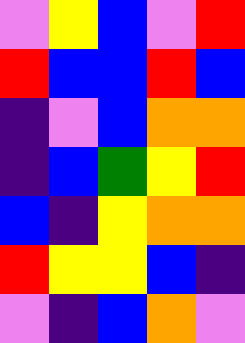[["violet", "yellow", "blue", "violet", "red"], ["red", "blue", "blue", "red", "blue"], ["indigo", "violet", "blue", "orange", "orange"], ["indigo", "blue", "green", "yellow", "red"], ["blue", "indigo", "yellow", "orange", "orange"], ["red", "yellow", "yellow", "blue", "indigo"], ["violet", "indigo", "blue", "orange", "violet"]]